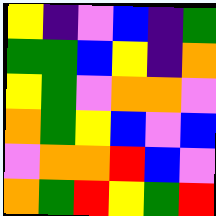[["yellow", "indigo", "violet", "blue", "indigo", "green"], ["green", "green", "blue", "yellow", "indigo", "orange"], ["yellow", "green", "violet", "orange", "orange", "violet"], ["orange", "green", "yellow", "blue", "violet", "blue"], ["violet", "orange", "orange", "red", "blue", "violet"], ["orange", "green", "red", "yellow", "green", "red"]]